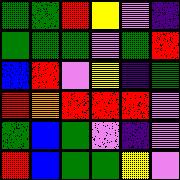[["green", "green", "red", "yellow", "violet", "indigo"], ["green", "green", "green", "violet", "green", "red"], ["blue", "red", "violet", "yellow", "indigo", "green"], ["red", "orange", "red", "red", "red", "violet"], ["green", "blue", "green", "violet", "indigo", "violet"], ["red", "blue", "green", "green", "yellow", "violet"]]